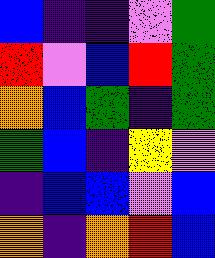[["blue", "indigo", "indigo", "violet", "green"], ["red", "violet", "blue", "red", "green"], ["orange", "blue", "green", "indigo", "green"], ["green", "blue", "indigo", "yellow", "violet"], ["indigo", "blue", "blue", "violet", "blue"], ["orange", "indigo", "orange", "red", "blue"]]